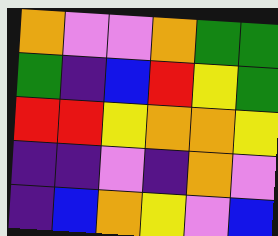[["orange", "violet", "violet", "orange", "green", "green"], ["green", "indigo", "blue", "red", "yellow", "green"], ["red", "red", "yellow", "orange", "orange", "yellow"], ["indigo", "indigo", "violet", "indigo", "orange", "violet"], ["indigo", "blue", "orange", "yellow", "violet", "blue"]]